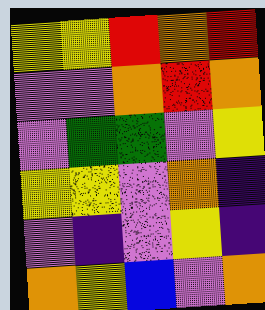[["yellow", "yellow", "red", "orange", "red"], ["violet", "violet", "orange", "red", "orange"], ["violet", "green", "green", "violet", "yellow"], ["yellow", "yellow", "violet", "orange", "indigo"], ["violet", "indigo", "violet", "yellow", "indigo"], ["orange", "yellow", "blue", "violet", "orange"]]